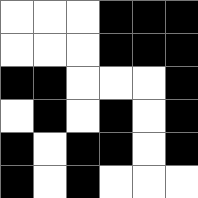[["white", "white", "white", "black", "black", "black"], ["white", "white", "white", "black", "black", "black"], ["black", "black", "white", "white", "white", "black"], ["white", "black", "white", "black", "white", "black"], ["black", "white", "black", "black", "white", "black"], ["black", "white", "black", "white", "white", "white"]]